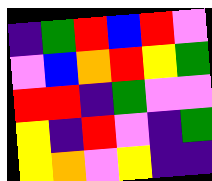[["indigo", "green", "red", "blue", "red", "violet"], ["violet", "blue", "orange", "red", "yellow", "green"], ["red", "red", "indigo", "green", "violet", "violet"], ["yellow", "indigo", "red", "violet", "indigo", "green"], ["yellow", "orange", "violet", "yellow", "indigo", "indigo"]]